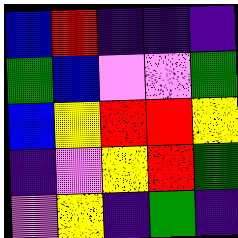[["blue", "red", "indigo", "indigo", "indigo"], ["green", "blue", "violet", "violet", "green"], ["blue", "yellow", "red", "red", "yellow"], ["indigo", "violet", "yellow", "red", "green"], ["violet", "yellow", "indigo", "green", "indigo"]]